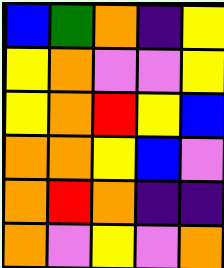[["blue", "green", "orange", "indigo", "yellow"], ["yellow", "orange", "violet", "violet", "yellow"], ["yellow", "orange", "red", "yellow", "blue"], ["orange", "orange", "yellow", "blue", "violet"], ["orange", "red", "orange", "indigo", "indigo"], ["orange", "violet", "yellow", "violet", "orange"]]